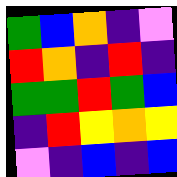[["green", "blue", "orange", "indigo", "violet"], ["red", "orange", "indigo", "red", "indigo"], ["green", "green", "red", "green", "blue"], ["indigo", "red", "yellow", "orange", "yellow"], ["violet", "indigo", "blue", "indigo", "blue"]]